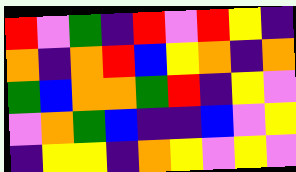[["red", "violet", "green", "indigo", "red", "violet", "red", "yellow", "indigo"], ["orange", "indigo", "orange", "red", "blue", "yellow", "orange", "indigo", "orange"], ["green", "blue", "orange", "orange", "green", "red", "indigo", "yellow", "violet"], ["violet", "orange", "green", "blue", "indigo", "indigo", "blue", "violet", "yellow"], ["indigo", "yellow", "yellow", "indigo", "orange", "yellow", "violet", "yellow", "violet"]]